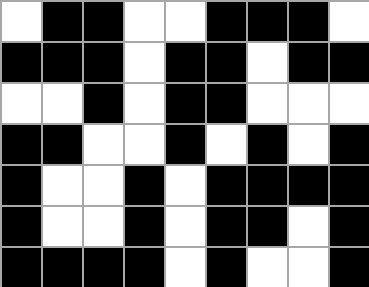[["white", "black", "black", "white", "white", "black", "black", "black", "white"], ["black", "black", "black", "white", "black", "black", "white", "black", "black"], ["white", "white", "black", "white", "black", "black", "white", "white", "white"], ["black", "black", "white", "white", "black", "white", "black", "white", "black"], ["black", "white", "white", "black", "white", "black", "black", "black", "black"], ["black", "white", "white", "black", "white", "black", "black", "white", "black"], ["black", "black", "black", "black", "white", "black", "white", "white", "black"]]